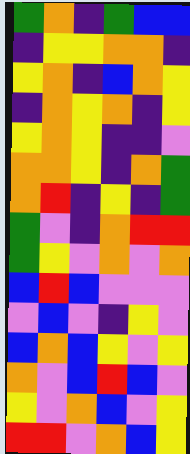[["green", "orange", "indigo", "green", "blue", "blue"], ["indigo", "yellow", "yellow", "orange", "orange", "indigo"], ["yellow", "orange", "indigo", "blue", "orange", "yellow"], ["indigo", "orange", "yellow", "orange", "indigo", "yellow"], ["yellow", "orange", "yellow", "indigo", "indigo", "violet"], ["orange", "orange", "yellow", "indigo", "orange", "green"], ["orange", "red", "indigo", "yellow", "indigo", "green"], ["green", "violet", "indigo", "orange", "red", "red"], ["green", "yellow", "violet", "orange", "violet", "orange"], ["blue", "red", "blue", "violet", "violet", "violet"], ["violet", "blue", "violet", "indigo", "yellow", "violet"], ["blue", "orange", "blue", "yellow", "violet", "yellow"], ["orange", "violet", "blue", "red", "blue", "violet"], ["yellow", "violet", "orange", "blue", "violet", "yellow"], ["red", "red", "violet", "orange", "blue", "yellow"]]